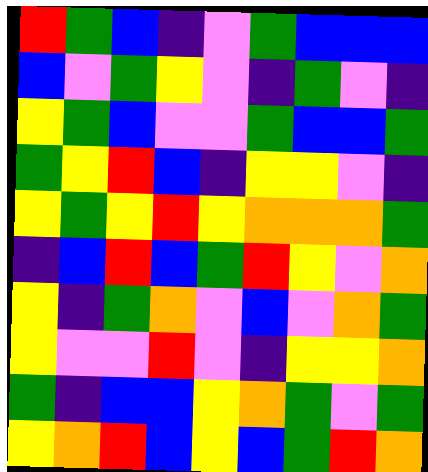[["red", "green", "blue", "indigo", "violet", "green", "blue", "blue", "blue"], ["blue", "violet", "green", "yellow", "violet", "indigo", "green", "violet", "indigo"], ["yellow", "green", "blue", "violet", "violet", "green", "blue", "blue", "green"], ["green", "yellow", "red", "blue", "indigo", "yellow", "yellow", "violet", "indigo"], ["yellow", "green", "yellow", "red", "yellow", "orange", "orange", "orange", "green"], ["indigo", "blue", "red", "blue", "green", "red", "yellow", "violet", "orange"], ["yellow", "indigo", "green", "orange", "violet", "blue", "violet", "orange", "green"], ["yellow", "violet", "violet", "red", "violet", "indigo", "yellow", "yellow", "orange"], ["green", "indigo", "blue", "blue", "yellow", "orange", "green", "violet", "green"], ["yellow", "orange", "red", "blue", "yellow", "blue", "green", "red", "orange"]]